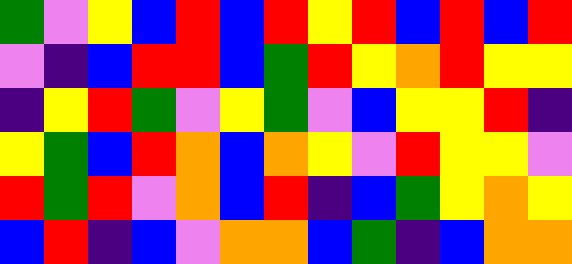[["green", "violet", "yellow", "blue", "red", "blue", "red", "yellow", "red", "blue", "red", "blue", "red"], ["violet", "indigo", "blue", "red", "red", "blue", "green", "red", "yellow", "orange", "red", "yellow", "yellow"], ["indigo", "yellow", "red", "green", "violet", "yellow", "green", "violet", "blue", "yellow", "yellow", "red", "indigo"], ["yellow", "green", "blue", "red", "orange", "blue", "orange", "yellow", "violet", "red", "yellow", "yellow", "violet"], ["red", "green", "red", "violet", "orange", "blue", "red", "indigo", "blue", "green", "yellow", "orange", "yellow"], ["blue", "red", "indigo", "blue", "violet", "orange", "orange", "blue", "green", "indigo", "blue", "orange", "orange"]]